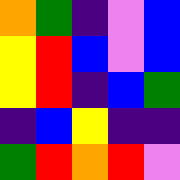[["orange", "green", "indigo", "violet", "blue"], ["yellow", "red", "blue", "violet", "blue"], ["yellow", "red", "indigo", "blue", "green"], ["indigo", "blue", "yellow", "indigo", "indigo"], ["green", "red", "orange", "red", "violet"]]